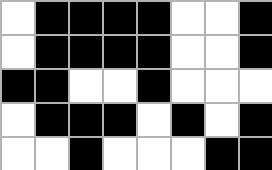[["white", "black", "black", "black", "black", "white", "white", "black"], ["white", "black", "black", "black", "black", "white", "white", "black"], ["black", "black", "white", "white", "black", "white", "white", "white"], ["white", "black", "black", "black", "white", "black", "white", "black"], ["white", "white", "black", "white", "white", "white", "black", "black"]]